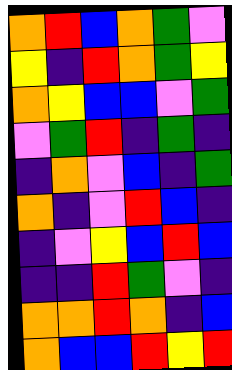[["orange", "red", "blue", "orange", "green", "violet"], ["yellow", "indigo", "red", "orange", "green", "yellow"], ["orange", "yellow", "blue", "blue", "violet", "green"], ["violet", "green", "red", "indigo", "green", "indigo"], ["indigo", "orange", "violet", "blue", "indigo", "green"], ["orange", "indigo", "violet", "red", "blue", "indigo"], ["indigo", "violet", "yellow", "blue", "red", "blue"], ["indigo", "indigo", "red", "green", "violet", "indigo"], ["orange", "orange", "red", "orange", "indigo", "blue"], ["orange", "blue", "blue", "red", "yellow", "red"]]